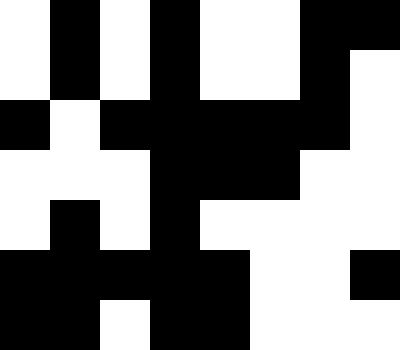[["white", "black", "white", "black", "white", "white", "black", "black"], ["white", "black", "white", "black", "white", "white", "black", "white"], ["black", "white", "black", "black", "black", "black", "black", "white"], ["white", "white", "white", "black", "black", "black", "white", "white"], ["white", "black", "white", "black", "white", "white", "white", "white"], ["black", "black", "black", "black", "black", "white", "white", "black"], ["black", "black", "white", "black", "black", "white", "white", "white"]]